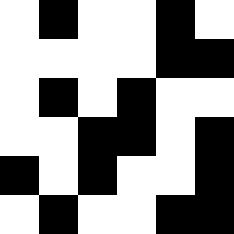[["white", "black", "white", "white", "black", "white"], ["white", "white", "white", "white", "black", "black"], ["white", "black", "white", "black", "white", "white"], ["white", "white", "black", "black", "white", "black"], ["black", "white", "black", "white", "white", "black"], ["white", "black", "white", "white", "black", "black"]]